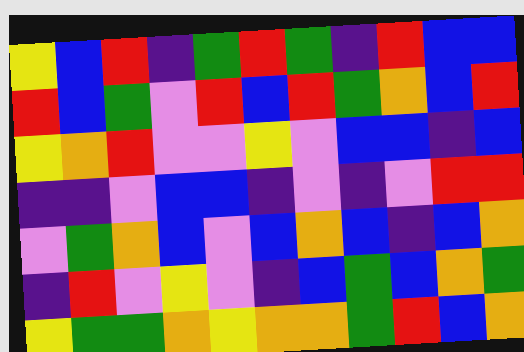[["yellow", "blue", "red", "indigo", "green", "red", "green", "indigo", "red", "blue", "blue"], ["red", "blue", "green", "violet", "red", "blue", "red", "green", "orange", "blue", "red"], ["yellow", "orange", "red", "violet", "violet", "yellow", "violet", "blue", "blue", "indigo", "blue"], ["indigo", "indigo", "violet", "blue", "blue", "indigo", "violet", "indigo", "violet", "red", "red"], ["violet", "green", "orange", "blue", "violet", "blue", "orange", "blue", "indigo", "blue", "orange"], ["indigo", "red", "violet", "yellow", "violet", "indigo", "blue", "green", "blue", "orange", "green"], ["yellow", "green", "green", "orange", "yellow", "orange", "orange", "green", "red", "blue", "orange"]]